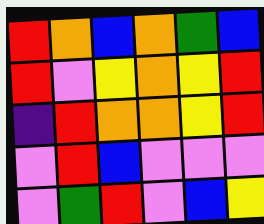[["red", "orange", "blue", "orange", "green", "blue"], ["red", "violet", "yellow", "orange", "yellow", "red"], ["indigo", "red", "orange", "orange", "yellow", "red"], ["violet", "red", "blue", "violet", "violet", "violet"], ["violet", "green", "red", "violet", "blue", "yellow"]]